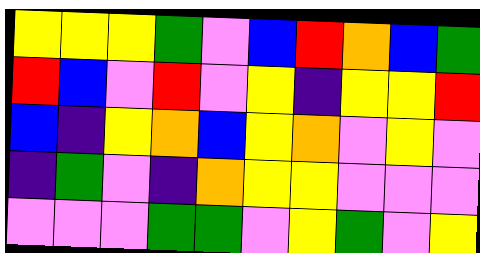[["yellow", "yellow", "yellow", "green", "violet", "blue", "red", "orange", "blue", "green"], ["red", "blue", "violet", "red", "violet", "yellow", "indigo", "yellow", "yellow", "red"], ["blue", "indigo", "yellow", "orange", "blue", "yellow", "orange", "violet", "yellow", "violet"], ["indigo", "green", "violet", "indigo", "orange", "yellow", "yellow", "violet", "violet", "violet"], ["violet", "violet", "violet", "green", "green", "violet", "yellow", "green", "violet", "yellow"]]